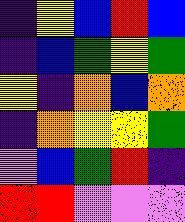[["indigo", "yellow", "blue", "red", "blue"], ["indigo", "blue", "green", "yellow", "green"], ["yellow", "indigo", "orange", "blue", "orange"], ["indigo", "orange", "yellow", "yellow", "green"], ["violet", "blue", "green", "red", "indigo"], ["red", "red", "violet", "violet", "violet"]]